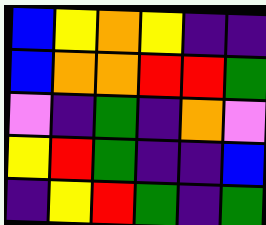[["blue", "yellow", "orange", "yellow", "indigo", "indigo"], ["blue", "orange", "orange", "red", "red", "green"], ["violet", "indigo", "green", "indigo", "orange", "violet"], ["yellow", "red", "green", "indigo", "indigo", "blue"], ["indigo", "yellow", "red", "green", "indigo", "green"]]